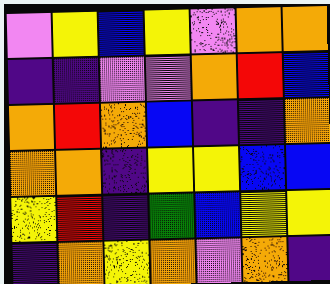[["violet", "yellow", "blue", "yellow", "violet", "orange", "orange"], ["indigo", "indigo", "violet", "violet", "orange", "red", "blue"], ["orange", "red", "orange", "blue", "indigo", "indigo", "orange"], ["orange", "orange", "indigo", "yellow", "yellow", "blue", "blue"], ["yellow", "red", "indigo", "green", "blue", "yellow", "yellow"], ["indigo", "orange", "yellow", "orange", "violet", "orange", "indigo"]]